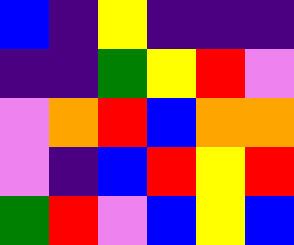[["blue", "indigo", "yellow", "indigo", "indigo", "indigo"], ["indigo", "indigo", "green", "yellow", "red", "violet"], ["violet", "orange", "red", "blue", "orange", "orange"], ["violet", "indigo", "blue", "red", "yellow", "red"], ["green", "red", "violet", "blue", "yellow", "blue"]]